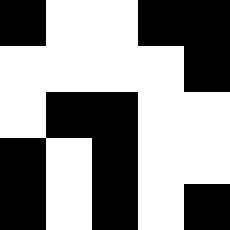[["black", "white", "white", "black", "black"], ["white", "white", "white", "white", "black"], ["white", "black", "black", "white", "white"], ["black", "white", "black", "white", "white"], ["black", "white", "black", "white", "black"]]